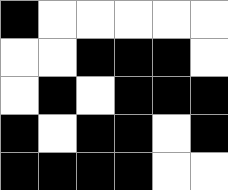[["black", "white", "white", "white", "white", "white"], ["white", "white", "black", "black", "black", "white"], ["white", "black", "white", "black", "black", "black"], ["black", "white", "black", "black", "white", "black"], ["black", "black", "black", "black", "white", "white"]]